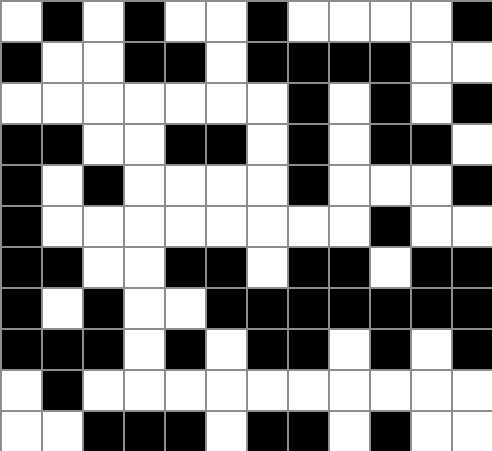[["white", "black", "white", "black", "white", "white", "black", "white", "white", "white", "white", "black"], ["black", "white", "white", "black", "black", "white", "black", "black", "black", "black", "white", "white"], ["white", "white", "white", "white", "white", "white", "white", "black", "white", "black", "white", "black"], ["black", "black", "white", "white", "black", "black", "white", "black", "white", "black", "black", "white"], ["black", "white", "black", "white", "white", "white", "white", "black", "white", "white", "white", "black"], ["black", "white", "white", "white", "white", "white", "white", "white", "white", "black", "white", "white"], ["black", "black", "white", "white", "black", "black", "white", "black", "black", "white", "black", "black"], ["black", "white", "black", "white", "white", "black", "black", "black", "black", "black", "black", "black"], ["black", "black", "black", "white", "black", "white", "black", "black", "white", "black", "white", "black"], ["white", "black", "white", "white", "white", "white", "white", "white", "white", "white", "white", "white"], ["white", "white", "black", "black", "black", "white", "black", "black", "white", "black", "white", "white"]]